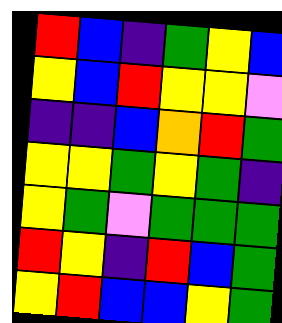[["red", "blue", "indigo", "green", "yellow", "blue"], ["yellow", "blue", "red", "yellow", "yellow", "violet"], ["indigo", "indigo", "blue", "orange", "red", "green"], ["yellow", "yellow", "green", "yellow", "green", "indigo"], ["yellow", "green", "violet", "green", "green", "green"], ["red", "yellow", "indigo", "red", "blue", "green"], ["yellow", "red", "blue", "blue", "yellow", "green"]]